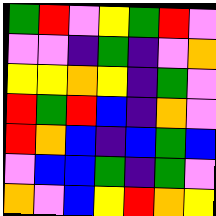[["green", "red", "violet", "yellow", "green", "red", "violet"], ["violet", "violet", "indigo", "green", "indigo", "violet", "orange"], ["yellow", "yellow", "orange", "yellow", "indigo", "green", "violet"], ["red", "green", "red", "blue", "indigo", "orange", "violet"], ["red", "orange", "blue", "indigo", "blue", "green", "blue"], ["violet", "blue", "blue", "green", "indigo", "green", "violet"], ["orange", "violet", "blue", "yellow", "red", "orange", "yellow"]]